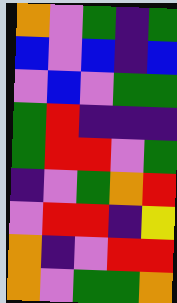[["orange", "violet", "green", "indigo", "green"], ["blue", "violet", "blue", "indigo", "blue"], ["violet", "blue", "violet", "green", "green"], ["green", "red", "indigo", "indigo", "indigo"], ["green", "red", "red", "violet", "green"], ["indigo", "violet", "green", "orange", "red"], ["violet", "red", "red", "indigo", "yellow"], ["orange", "indigo", "violet", "red", "red"], ["orange", "violet", "green", "green", "orange"]]